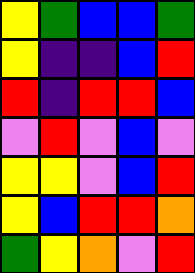[["yellow", "green", "blue", "blue", "green"], ["yellow", "indigo", "indigo", "blue", "red"], ["red", "indigo", "red", "red", "blue"], ["violet", "red", "violet", "blue", "violet"], ["yellow", "yellow", "violet", "blue", "red"], ["yellow", "blue", "red", "red", "orange"], ["green", "yellow", "orange", "violet", "red"]]